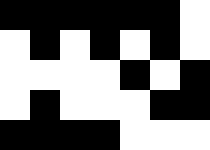[["black", "black", "black", "black", "black", "black", "white"], ["white", "black", "white", "black", "white", "black", "white"], ["white", "white", "white", "white", "black", "white", "black"], ["white", "black", "white", "white", "white", "black", "black"], ["black", "black", "black", "black", "white", "white", "white"]]